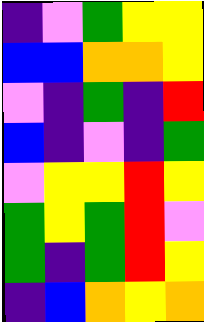[["indigo", "violet", "green", "yellow", "yellow"], ["blue", "blue", "orange", "orange", "yellow"], ["violet", "indigo", "green", "indigo", "red"], ["blue", "indigo", "violet", "indigo", "green"], ["violet", "yellow", "yellow", "red", "yellow"], ["green", "yellow", "green", "red", "violet"], ["green", "indigo", "green", "red", "yellow"], ["indigo", "blue", "orange", "yellow", "orange"]]